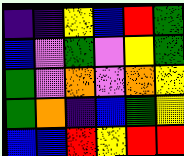[["indigo", "indigo", "yellow", "blue", "red", "green"], ["blue", "violet", "green", "violet", "yellow", "green"], ["green", "violet", "orange", "violet", "orange", "yellow"], ["green", "orange", "indigo", "blue", "green", "yellow"], ["blue", "blue", "red", "yellow", "red", "red"]]